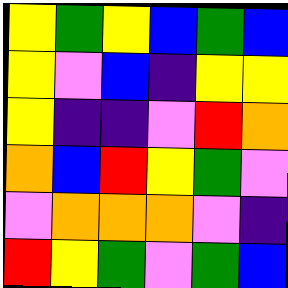[["yellow", "green", "yellow", "blue", "green", "blue"], ["yellow", "violet", "blue", "indigo", "yellow", "yellow"], ["yellow", "indigo", "indigo", "violet", "red", "orange"], ["orange", "blue", "red", "yellow", "green", "violet"], ["violet", "orange", "orange", "orange", "violet", "indigo"], ["red", "yellow", "green", "violet", "green", "blue"]]